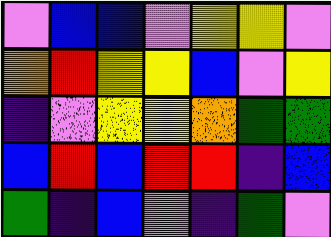[["violet", "blue", "blue", "violet", "yellow", "yellow", "violet"], ["orange", "red", "yellow", "yellow", "blue", "violet", "yellow"], ["indigo", "violet", "yellow", "yellow", "orange", "green", "green"], ["blue", "red", "blue", "red", "red", "indigo", "blue"], ["green", "indigo", "blue", "violet", "indigo", "green", "violet"]]